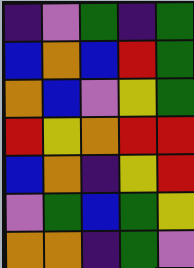[["indigo", "violet", "green", "indigo", "green"], ["blue", "orange", "blue", "red", "green"], ["orange", "blue", "violet", "yellow", "green"], ["red", "yellow", "orange", "red", "red"], ["blue", "orange", "indigo", "yellow", "red"], ["violet", "green", "blue", "green", "yellow"], ["orange", "orange", "indigo", "green", "violet"]]